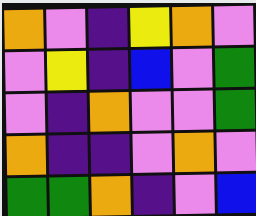[["orange", "violet", "indigo", "yellow", "orange", "violet"], ["violet", "yellow", "indigo", "blue", "violet", "green"], ["violet", "indigo", "orange", "violet", "violet", "green"], ["orange", "indigo", "indigo", "violet", "orange", "violet"], ["green", "green", "orange", "indigo", "violet", "blue"]]